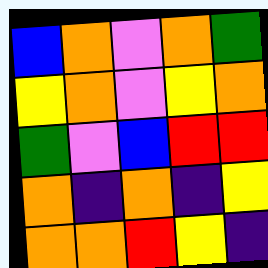[["blue", "orange", "violet", "orange", "green"], ["yellow", "orange", "violet", "yellow", "orange"], ["green", "violet", "blue", "red", "red"], ["orange", "indigo", "orange", "indigo", "yellow"], ["orange", "orange", "red", "yellow", "indigo"]]